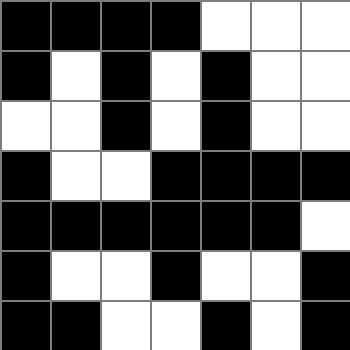[["black", "black", "black", "black", "white", "white", "white"], ["black", "white", "black", "white", "black", "white", "white"], ["white", "white", "black", "white", "black", "white", "white"], ["black", "white", "white", "black", "black", "black", "black"], ["black", "black", "black", "black", "black", "black", "white"], ["black", "white", "white", "black", "white", "white", "black"], ["black", "black", "white", "white", "black", "white", "black"]]